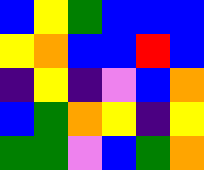[["blue", "yellow", "green", "blue", "blue", "blue"], ["yellow", "orange", "blue", "blue", "red", "blue"], ["indigo", "yellow", "indigo", "violet", "blue", "orange"], ["blue", "green", "orange", "yellow", "indigo", "yellow"], ["green", "green", "violet", "blue", "green", "orange"]]